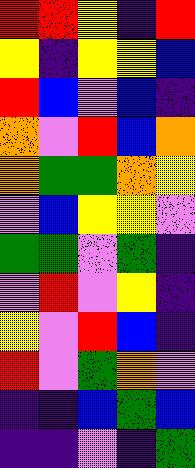[["red", "red", "yellow", "indigo", "red"], ["yellow", "indigo", "yellow", "yellow", "blue"], ["red", "blue", "violet", "blue", "indigo"], ["orange", "violet", "red", "blue", "orange"], ["orange", "green", "green", "orange", "yellow"], ["violet", "blue", "yellow", "yellow", "violet"], ["green", "green", "violet", "green", "indigo"], ["violet", "red", "violet", "yellow", "indigo"], ["yellow", "violet", "red", "blue", "indigo"], ["red", "violet", "green", "orange", "violet"], ["indigo", "indigo", "blue", "green", "blue"], ["indigo", "indigo", "violet", "indigo", "green"]]